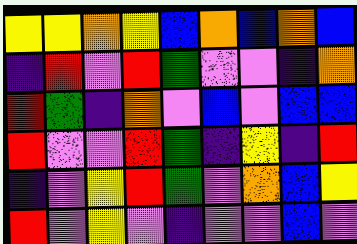[["yellow", "yellow", "orange", "yellow", "blue", "orange", "blue", "orange", "blue"], ["indigo", "red", "violet", "red", "green", "violet", "violet", "indigo", "orange"], ["red", "green", "indigo", "orange", "violet", "blue", "violet", "blue", "blue"], ["red", "violet", "violet", "red", "green", "indigo", "yellow", "indigo", "red"], ["indigo", "violet", "yellow", "red", "green", "violet", "orange", "blue", "yellow"], ["red", "violet", "yellow", "violet", "indigo", "violet", "violet", "blue", "violet"]]